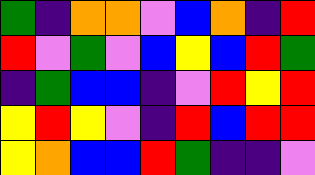[["green", "indigo", "orange", "orange", "violet", "blue", "orange", "indigo", "red"], ["red", "violet", "green", "violet", "blue", "yellow", "blue", "red", "green"], ["indigo", "green", "blue", "blue", "indigo", "violet", "red", "yellow", "red"], ["yellow", "red", "yellow", "violet", "indigo", "red", "blue", "red", "red"], ["yellow", "orange", "blue", "blue", "red", "green", "indigo", "indigo", "violet"]]